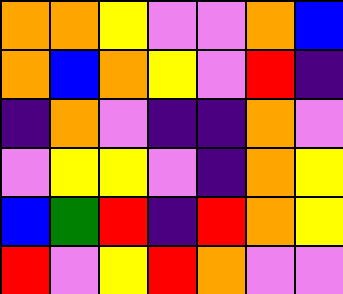[["orange", "orange", "yellow", "violet", "violet", "orange", "blue"], ["orange", "blue", "orange", "yellow", "violet", "red", "indigo"], ["indigo", "orange", "violet", "indigo", "indigo", "orange", "violet"], ["violet", "yellow", "yellow", "violet", "indigo", "orange", "yellow"], ["blue", "green", "red", "indigo", "red", "orange", "yellow"], ["red", "violet", "yellow", "red", "orange", "violet", "violet"]]